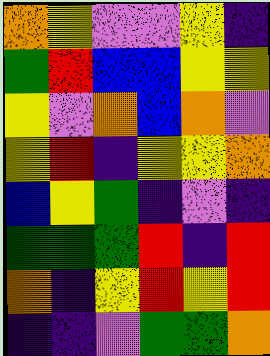[["orange", "yellow", "violet", "violet", "yellow", "indigo"], ["green", "red", "blue", "blue", "yellow", "yellow"], ["yellow", "violet", "orange", "blue", "orange", "violet"], ["yellow", "red", "indigo", "yellow", "yellow", "orange"], ["blue", "yellow", "green", "indigo", "violet", "indigo"], ["green", "green", "green", "red", "indigo", "red"], ["orange", "indigo", "yellow", "red", "yellow", "red"], ["indigo", "indigo", "violet", "green", "green", "orange"]]